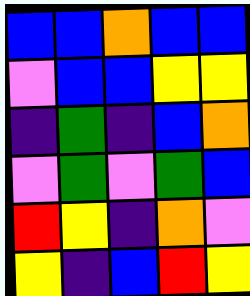[["blue", "blue", "orange", "blue", "blue"], ["violet", "blue", "blue", "yellow", "yellow"], ["indigo", "green", "indigo", "blue", "orange"], ["violet", "green", "violet", "green", "blue"], ["red", "yellow", "indigo", "orange", "violet"], ["yellow", "indigo", "blue", "red", "yellow"]]